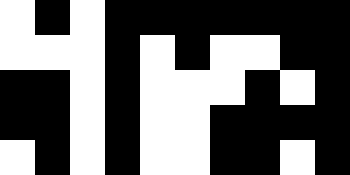[["white", "black", "white", "black", "black", "black", "black", "black", "black", "black"], ["white", "white", "white", "black", "white", "black", "white", "white", "black", "black"], ["black", "black", "white", "black", "white", "white", "white", "black", "white", "black"], ["black", "black", "white", "black", "white", "white", "black", "black", "black", "black"], ["white", "black", "white", "black", "white", "white", "black", "black", "white", "black"]]